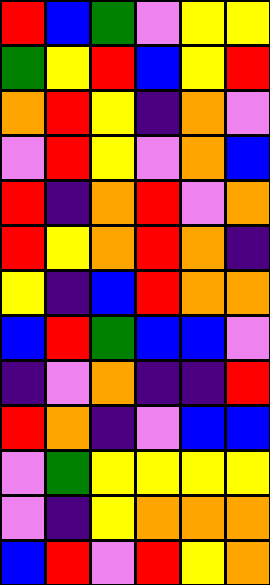[["red", "blue", "green", "violet", "yellow", "yellow"], ["green", "yellow", "red", "blue", "yellow", "red"], ["orange", "red", "yellow", "indigo", "orange", "violet"], ["violet", "red", "yellow", "violet", "orange", "blue"], ["red", "indigo", "orange", "red", "violet", "orange"], ["red", "yellow", "orange", "red", "orange", "indigo"], ["yellow", "indigo", "blue", "red", "orange", "orange"], ["blue", "red", "green", "blue", "blue", "violet"], ["indigo", "violet", "orange", "indigo", "indigo", "red"], ["red", "orange", "indigo", "violet", "blue", "blue"], ["violet", "green", "yellow", "yellow", "yellow", "yellow"], ["violet", "indigo", "yellow", "orange", "orange", "orange"], ["blue", "red", "violet", "red", "yellow", "orange"]]